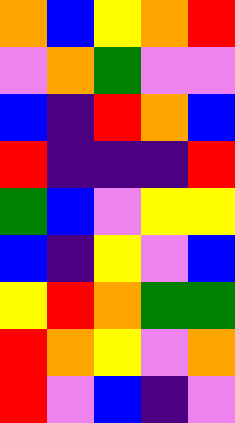[["orange", "blue", "yellow", "orange", "red"], ["violet", "orange", "green", "violet", "violet"], ["blue", "indigo", "red", "orange", "blue"], ["red", "indigo", "indigo", "indigo", "red"], ["green", "blue", "violet", "yellow", "yellow"], ["blue", "indigo", "yellow", "violet", "blue"], ["yellow", "red", "orange", "green", "green"], ["red", "orange", "yellow", "violet", "orange"], ["red", "violet", "blue", "indigo", "violet"]]